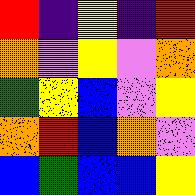[["red", "indigo", "yellow", "indigo", "red"], ["orange", "violet", "yellow", "violet", "orange"], ["green", "yellow", "blue", "violet", "yellow"], ["orange", "red", "blue", "orange", "violet"], ["blue", "green", "blue", "blue", "yellow"]]